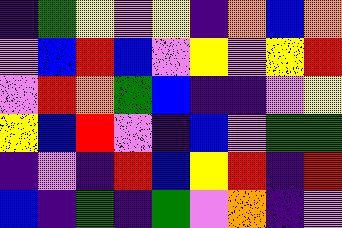[["indigo", "green", "yellow", "violet", "yellow", "indigo", "orange", "blue", "orange"], ["violet", "blue", "red", "blue", "violet", "yellow", "violet", "yellow", "red"], ["violet", "red", "orange", "green", "blue", "indigo", "indigo", "violet", "yellow"], ["yellow", "blue", "red", "violet", "indigo", "blue", "violet", "green", "green"], ["indigo", "violet", "indigo", "red", "blue", "yellow", "red", "indigo", "red"], ["blue", "indigo", "green", "indigo", "green", "violet", "orange", "indigo", "violet"]]